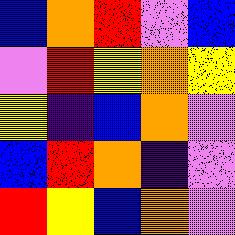[["blue", "orange", "red", "violet", "blue"], ["violet", "red", "yellow", "orange", "yellow"], ["yellow", "indigo", "blue", "orange", "violet"], ["blue", "red", "orange", "indigo", "violet"], ["red", "yellow", "blue", "orange", "violet"]]